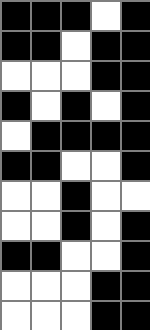[["black", "black", "black", "white", "black"], ["black", "black", "white", "black", "black"], ["white", "white", "white", "black", "black"], ["black", "white", "black", "white", "black"], ["white", "black", "black", "black", "black"], ["black", "black", "white", "white", "black"], ["white", "white", "black", "white", "white"], ["white", "white", "black", "white", "black"], ["black", "black", "white", "white", "black"], ["white", "white", "white", "black", "black"], ["white", "white", "white", "black", "black"]]